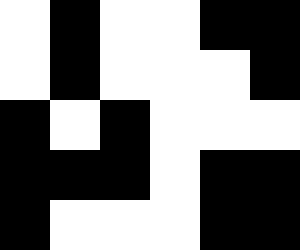[["white", "black", "white", "white", "black", "black"], ["white", "black", "white", "white", "white", "black"], ["black", "white", "black", "white", "white", "white"], ["black", "black", "black", "white", "black", "black"], ["black", "white", "white", "white", "black", "black"]]